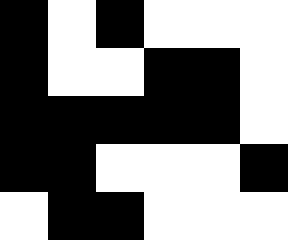[["black", "white", "black", "white", "white", "white"], ["black", "white", "white", "black", "black", "white"], ["black", "black", "black", "black", "black", "white"], ["black", "black", "white", "white", "white", "black"], ["white", "black", "black", "white", "white", "white"]]